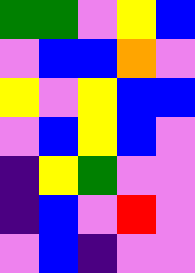[["green", "green", "violet", "yellow", "blue"], ["violet", "blue", "blue", "orange", "violet"], ["yellow", "violet", "yellow", "blue", "blue"], ["violet", "blue", "yellow", "blue", "violet"], ["indigo", "yellow", "green", "violet", "violet"], ["indigo", "blue", "violet", "red", "violet"], ["violet", "blue", "indigo", "violet", "violet"]]